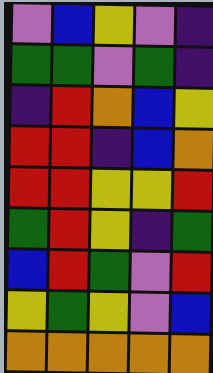[["violet", "blue", "yellow", "violet", "indigo"], ["green", "green", "violet", "green", "indigo"], ["indigo", "red", "orange", "blue", "yellow"], ["red", "red", "indigo", "blue", "orange"], ["red", "red", "yellow", "yellow", "red"], ["green", "red", "yellow", "indigo", "green"], ["blue", "red", "green", "violet", "red"], ["yellow", "green", "yellow", "violet", "blue"], ["orange", "orange", "orange", "orange", "orange"]]